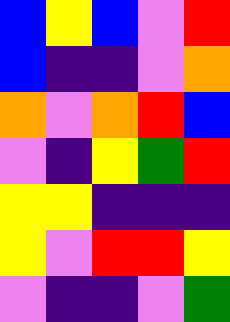[["blue", "yellow", "blue", "violet", "red"], ["blue", "indigo", "indigo", "violet", "orange"], ["orange", "violet", "orange", "red", "blue"], ["violet", "indigo", "yellow", "green", "red"], ["yellow", "yellow", "indigo", "indigo", "indigo"], ["yellow", "violet", "red", "red", "yellow"], ["violet", "indigo", "indigo", "violet", "green"]]